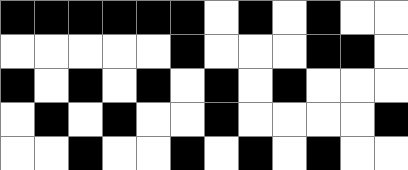[["black", "black", "black", "black", "black", "black", "white", "black", "white", "black", "white", "white"], ["white", "white", "white", "white", "white", "black", "white", "white", "white", "black", "black", "white"], ["black", "white", "black", "white", "black", "white", "black", "white", "black", "white", "white", "white"], ["white", "black", "white", "black", "white", "white", "black", "white", "white", "white", "white", "black"], ["white", "white", "black", "white", "white", "black", "white", "black", "white", "black", "white", "white"]]